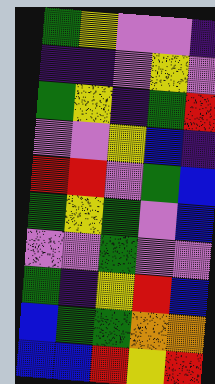[["green", "yellow", "violet", "violet", "indigo"], ["indigo", "indigo", "violet", "yellow", "violet"], ["green", "yellow", "indigo", "green", "red"], ["violet", "violet", "yellow", "blue", "indigo"], ["red", "red", "violet", "green", "blue"], ["green", "yellow", "green", "violet", "blue"], ["violet", "violet", "green", "violet", "violet"], ["green", "indigo", "yellow", "red", "blue"], ["blue", "green", "green", "orange", "orange"], ["blue", "blue", "red", "yellow", "red"]]